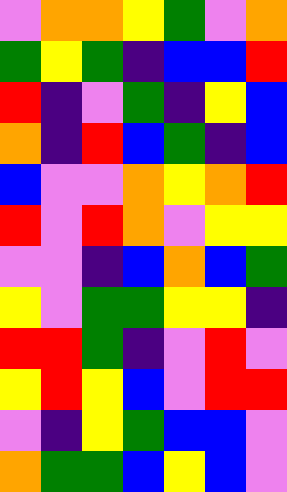[["violet", "orange", "orange", "yellow", "green", "violet", "orange"], ["green", "yellow", "green", "indigo", "blue", "blue", "red"], ["red", "indigo", "violet", "green", "indigo", "yellow", "blue"], ["orange", "indigo", "red", "blue", "green", "indigo", "blue"], ["blue", "violet", "violet", "orange", "yellow", "orange", "red"], ["red", "violet", "red", "orange", "violet", "yellow", "yellow"], ["violet", "violet", "indigo", "blue", "orange", "blue", "green"], ["yellow", "violet", "green", "green", "yellow", "yellow", "indigo"], ["red", "red", "green", "indigo", "violet", "red", "violet"], ["yellow", "red", "yellow", "blue", "violet", "red", "red"], ["violet", "indigo", "yellow", "green", "blue", "blue", "violet"], ["orange", "green", "green", "blue", "yellow", "blue", "violet"]]